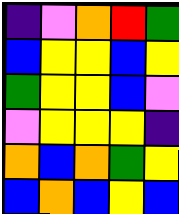[["indigo", "violet", "orange", "red", "green"], ["blue", "yellow", "yellow", "blue", "yellow"], ["green", "yellow", "yellow", "blue", "violet"], ["violet", "yellow", "yellow", "yellow", "indigo"], ["orange", "blue", "orange", "green", "yellow"], ["blue", "orange", "blue", "yellow", "blue"]]